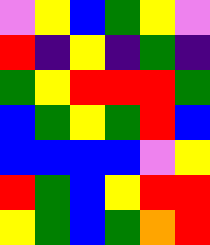[["violet", "yellow", "blue", "green", "yellow", "violet"], ["red", "indigo", "yellow", "indigo", "green", "indigo"], ["green", "yellow", "red", "red", "red", "green"], ["blue", "green", "yellow", "green", "red", "blue"], ["blue", "blue", "blue", "blue", "violet", "yellow"], ["red", "green", "blue", "yellow", "red", "red"], ["yellow", "green", "blue", "green", "orange", "red"]]